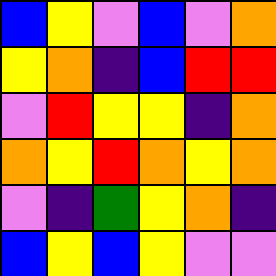[["blue", "yellow", "violet", "blue", "violet", "orange"], ["yellow", "orange", "indigo", "blue", "red", "red"], ["violet", "red", "yellow", "yellow", "indigo", "orange"], ["orange", "yellow", "red", "orange", "yellow", "orange"], ["violet", "indigo", "green", "yellow", "orange", "indigo"], ["blue", "yellow", "blue", "yellow", "violet", "violet"]]